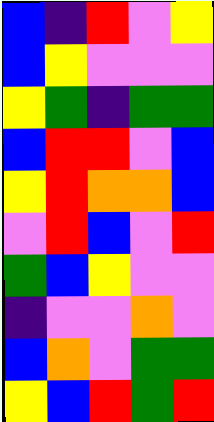[["blue", "indigo", "red", "violet", "yellow"], ["blue", "yellow", "violet", "violet", "violet"], ["yellow", "green", "indigo", "green", "green"], ["blue", "red", "red", "violet", "blue"], ["yellow", "red", "orange", "orange", "blue"], ["violet", "red", "blue", "violet", "red"], ["green", "blue", "yellow", "violet", "violet"], ["indigo", "violet", "violet", "orange", "violet"], ["blue", "orange", "violet", "green", "green"], ["yellow", "blue", "red", "green", "red"]]